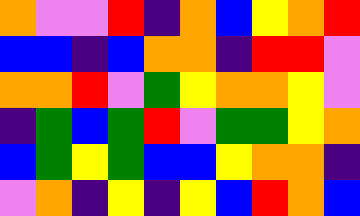[["orange", "violet", "violet", "red", "indigo", "orange", "blue", "yellow", "orange", "red"], ["blue", "blue", "indigo", "blue", "orange", "orange", "indigo", "red", "red", "violet"], ["orange", "orange", "red", "violet", "green", "yellow", "orange", "orange", "yellow", "violet"], ["indigo", "green", "blue", "green", "red", "violet", "green", "green", "yellow", "orange"], ["blue", "green", "yellow", "green", "blue", "blue", "yellow", "orange", "orange", "indigo"], ["violet", "orange", "indigo", "yellow", "indigo", "yellow", "blue", "red", "orange", "blue"]]